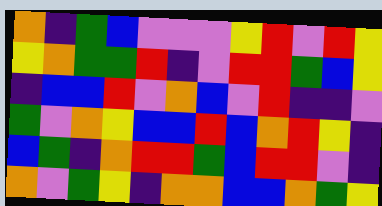[["orange", "indigo", "green", "blue", "violet", "violet", "violet", "yellow", "red", "violet", "red", "yellow"], ["yellow", "orange", "green", "green", "red", "indigo", "violet", "red", "red", "green", "blue", "yellow"], ["indigo", "blue", "blue", "red", "violet", "orange", "blue", "violet", "red", "indigo", "indigo", "violet"], ["green", "violet", "orange", "yellow", "blue", "blue", "red", "blue", "orange", "red", "yellow", "indigo"], ["blue", "green", "indigo", "orange", "red", "red", "green", "blue", "red", "red", "violet", "indigo"], ["orange", "violet", "green", "yellow", "indigo", "orange", "orange", "blue", "blue", "orange", "green", "yellow"]]